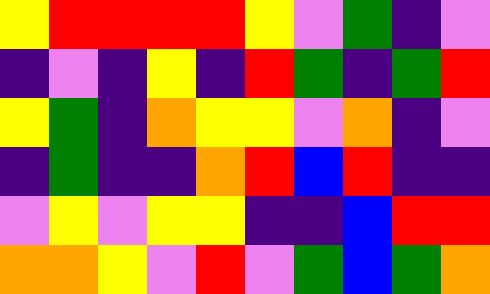[["yellow", "red", "red", "red", "red", "yellow", "violet", "green", "indigo", "violet"], ["indigo", "violet", "indigo", "yellow", "indigo", "red", "green", "indigo", "green", "red"], ["yellow", "green", "indigo", "orange", "yellow", "yellow", "violet", "orange", "indigo", "violet"], ["indigo", "green", "indigo", "indigo", "orange", "red", "blue", "red", "indigo", "indigo"], ["violet", "yellow", "violet", "yellow", "yellow", "indigo", "indigo", "blue", "red", "red"], ["orange", "orange", "yellow", "violet", "red", "violet", "green", "blue", "green", "orange"]]